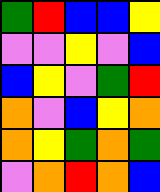[["green", "red", "blue", "blue", "yellow"], ["violet", "violet", "yellow", "violet", "blue"], ["blue", "yellow", "violet", "green", "red"], ["orange", "violet", "blue", "yellow", "orange"], ["orange", "yellow", "green", "orange", "green"], ["violet", "orange", "red", "orange", "blue"]]